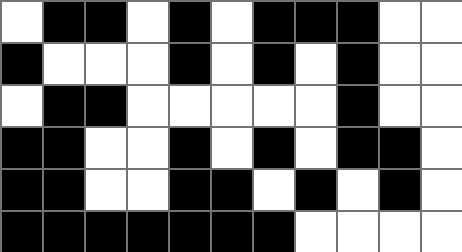[["white", "black", "black", "white", "black", "white", "black", "black", "black", "white", "white"], ["black", "white", "white", "white", "black", "white", "black", "white", "black", "white", "white"], ["white", "black", "black", "white", "white", "white", "white", "white", "black", "white", "white"], ["black", "black", "white", "white", "black", "white", "black", "white", "black", "black", "white"], ["black", "black", "white", "white", "black", "black", "white", "black", "white", "black", "white"], ["black", "black", "black", "black", "black", "black", "black", "white", "white", "white", "white"]]